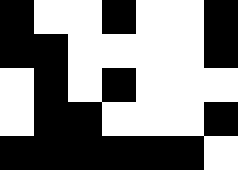[["black", "white", "white", "black", "white", "white", "black"], ["black", "black", "white", "white", "white", "white", "black"], ["white", "black", "white", "black", "white", "white", "white"], ["white", "black", "black", "white", "white", "white", "black"], ["black", "black", "black", "black", "black", "black", "white"]]